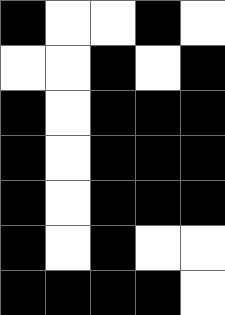[["black", "white", "white", "black", "white"], ["white", "white", "black", "white", "black"], ["black", "white", "black", "black", "black"], ["black", "white", "black", "black", "black"], ["black", "white", "black", "black", "black"], ["black", "white", "black", "white", "white"], ["black", "black", "black", "black", "white"]]